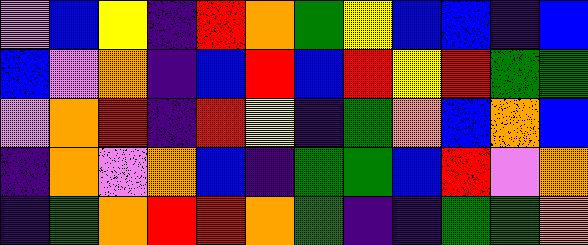[["violet", "blue", "yellow", "indigo", "red", "orange", "green", "yellow", "blue", "blue", "indigo", "blue"], ["blue", "violet", "orange", "indigo", "blue", "red", "blue", "red", "yellow", "red", "green", "green"], ["violet", "orange", "red", "indigo", "red", "yellow", "indigo", "green", "orange", "blue", "orange", "blue"], ["indigo", "orange", "violet", "orange", "blue", "indigo", "green", "green", "blue", "red", "violet", "orange"], ["indigo", "green", "orange", "red", "red", "orange", "green", "indigo", "indigo", "green", "green", "orange"]]